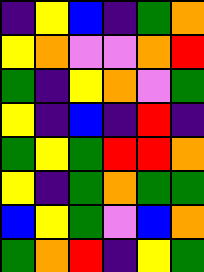[["indigo", "yellow", "blue", "indigo", "green", "orange"], ["yellow", "orange", "violet", "violet", "orange", "red"], ["green", "indigo", "yellow", "orange", "violet", "green"], ["yellow", "indigo", "blue", "indigo", "red", "indigo"], ["green", "yellow", "green", "red", "red", "orange"], ["yellow", "indigo", "green", "orange", "green", "green"], ["blue", "yellow", "green", "violet", "blue", "orange"], ["green", "orange", "red", "indigo", "yellow", "green"]]